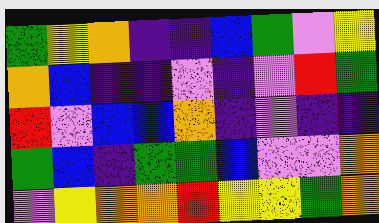[["green", "yellow", "orange", "indigo", "indigo", "blue", "green", "violet", "yellow"], ["orange", "blue", "indigo", "indigo", "violet", "indigo", "violet", "red", "green"], ["red", "violet", "blue", "blue", "orange", "indigo", "violet", "indigo", "indigo"], ["green", "blue", "indigo", "green", "green", "blue", "violet", "violet", "orange"], ["violet", "yellow", "orange", "orange", "red", "yellow", "yellow", "green", "orange"]]